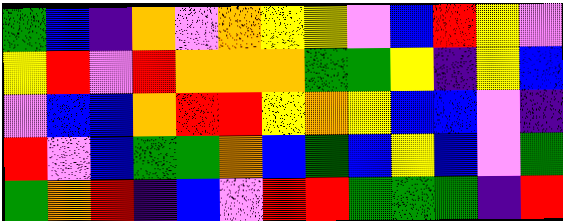[["green", "blue", "indigo", "orange", "violet", "orange", "yellow", "yellow", "violet", "blue", "red", "yellow", "violet"], ["yellow", "red", "violet", "red", "orange", "orange", "orange", "green", "green", "yellow", "indigo", "yellow", "blue"], ["violet", "blue", "blue", "orange", "red", "red", "yellow", "orange", "yellow", "blue", "blue", "violet", "indigo"], ["red", "violet", "blue", "green", "green", "orange", "blue", "green", "blue", "yellow", "blue", "violet", "green"], ["green", "orange", "red", "indigo", "blue", "violet", "red", "red", "green", "green", "green", "indigo", "red"]]